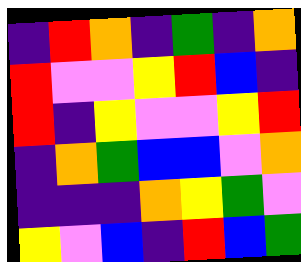[["indigo", "red", "orange", "indigo", "green", "indigo", "orange"], ["red", "violet", "violet", "yellow", "red", "blue", "indigo"], ["red", "indigo", "yellow", "violet", "violet", "yellow", "red"], ["indigo", "orange", "green", "blue", "blue", "violet", "orange"], ["indigo", "indigo", "indigo", "orange", "yellow", "green", "violet"], ["yellow", "violet", "blue", "indigo", "red", "blue", "green"]]